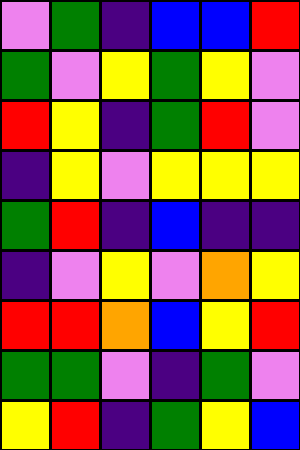[["violet", "green", "indigo", "blue", "blue", "red"], ["green", "violet", "yellow", "green", "yellow", "violet"], ["red", "yellow", "indigo", "green", "red", "violet"], ["indigo", "yellow", "violet", "yellow", "yellow", "yellow"], ["green", "red", "indigo", "blue", "indigo", "indigo"], ["indigo", "violet", "yellow", "violet", "orange", "yellow"], ["red", "red", "orange", "blue", "yellow", "red"], ["green", "green", "violet", "indigo", "green", "violet"], ["yellow", "red", "indigo", "green", "yellow", "blue"]]